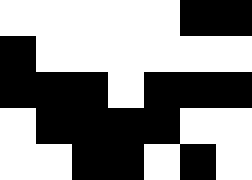[["white", "white", "white", "white", "white", "black", "black"], ["black", "white", "white", "white", "white", "white", "white"], ["black", "black", "black", "white", "black", "black", "black"], ["white", "black", "black", "black", "black", "white", "white"], ["white", "white", "black", "black", "white", "black", "white"]]